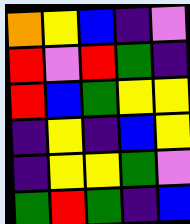[["orange", "yellow", "blue", "indigo", "violet"], ["red", "violet", "red", "green", "indigo"], ["red", "blue", "green", "yellow", "yellow"], ["indigo", "yellow", "indigo", "blue", "yellow"], ["indigo", "yellow", "yellow", "green", "violet"], ["green", "red", "green", "indigo", "blue"]]